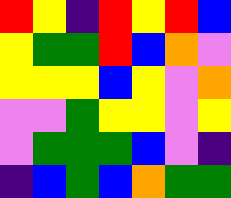[["red", "yellow", "indigo", "red", "yellow", "red", "blue"], ["yellow", "green", "green", "red", "blue", "orange", "violet"], ["yellow", "yellow", "yellow", "blue", "yellow", "violet", "orange"], ["violet", "violet", "green", "yellow", "yellow", "violet", "yellow"], ["violet", "green", "green", "green", "blue", "violet", "indigo"], ["indigo", "blue", "green", "blue", "orange", "green", "green"]]